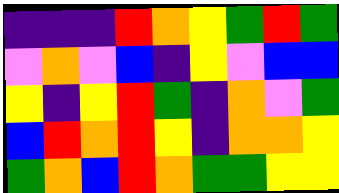[["indigo", "indigo", "indigo", "red", "orange", "yellow", "green", "red", "green"], ["violet", "orange", "violet", "blue", "indigo", "yellow", "violet", "blue", "blue"], ["yellow", "indigo", "yellow", "red", "green", "indigo", "orange", "violet", "green"], ["blue", "red", "orange", "red", "yellow", "indigo", "orange", "orange", "yellow"], ["green", "orange", "blue", "red", "orange", "green", "green", "yellow", "yellow"]]